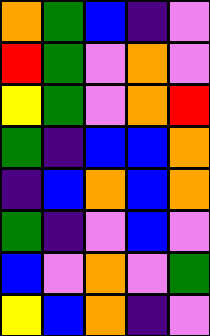[["orange", "green", "blue", "indigo", "violet"], ["red", "green", "violet", "orange", "violet"], ["yellow", "green", "violet", "orange", "red"], ["green", "indigo", "blue", "blue", "orange"], ["indigo", "blue", "orange", "blue", "orange"], ["green", "indigo", "violet", "blue", "violet"], ["blue", "violet", "orange", "violet", "green"], ["yellow", "blue", "orange", "indigo", "violet"]]